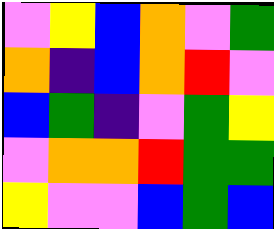[["violet", "yellow", "blue", "orange", "violet", "green"], ["orange", "indigo", "blue", "orange", "red", "violet"], ["blue", "green", "indigo", "violet", "green", "yellow"], ["violet", "orange", "orange", "red", "green", "green"], ["yellow", "violet", "violet", "blue", "green", "blue"]]